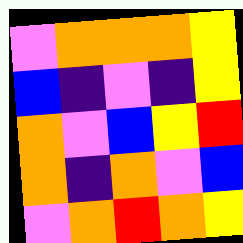[["violet", "orange", "orange", "orange", "yellow"], ["blue", "indigo", "violet", "indigo", "yellow"], ["orange", "violet", "blue", "yellow", "red"], ["orange", "indigo", "orange", "violet", "blue"], ["violet", "orange", "red", "orange", "yellow"]]